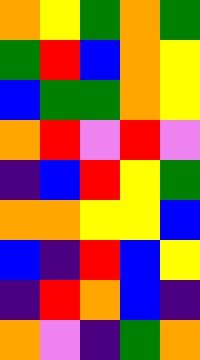[["orange", "yellow", "green", "orange", "green"], ["green", "red", "blue", "orange", "yellow"], ["blue", "green", "green", "orange", "yellow"], ["orange", "red", "violet", "red", "violet"], ["indigo", "blue", "red", "yellow", "green"], ["orange", "orange", "yellow", "yellow", "blue"], ["blue", "indigo", "red", "blue", "yellow"], ["indigo", "red", "orange", "blue", "indigo"], ["orange", "violet", "indigo", "green", "orange"]]